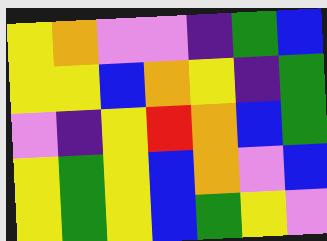[["yellow", "orange", "violet", "violet", "indigo", "green", "blue"], ["yellow", "yellow", "blue", "orange", "yellow", "indigo", "green"], ["violet", "indigo", "yellow", "red", "orange", "blue", "green"], ["yellow", "green", "yellow", "blue", "orange", "violet", "blue"], ["yellow", "green", "yellow", "blue", "green", "yellow", "violet"]]